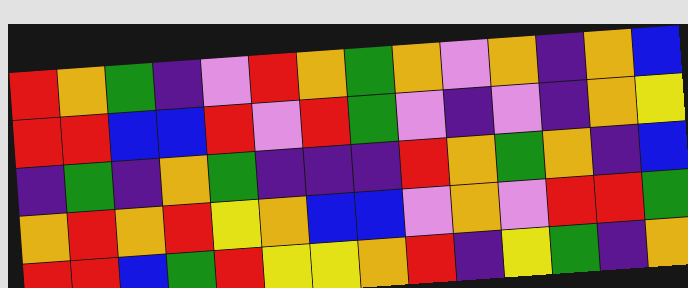[["red", "orange", "green", "indigo", "violet", "red", "orange", "green", "orange", "violet", "orange", "indigo", "orange", "blue"], ["red", "red", "blue", "blue", "red", "violet", "red", "green", "violet", "indigo", "violet", "indigo", "orange", "yellow"], ["indigo", "green", "indigo", "orange", "green", "indigo", "indigo", "indigo", "red", "orange", "green", "orange", "indigo", "blue"], ["orange", "red", "orange", "red", "yellow", "orange", "blue", "blue", "violet", "orange", "violet", "red", "red", "green"], ["red", "red", "blue", "green", "red", "yellow", "yellow", "orange", "red", "indigo", "yellow", "green", "indigo", "orange"]]